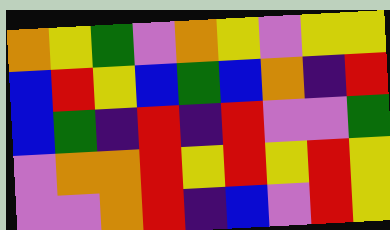[["orange", "yellow", "green", "violet", "orange", "yellow", "violet", "yellow", "yellow"], ["blue", "red", "yellow", "blue", "green", "blue", "orange", "indigo", "red"], ["blue", "green", "indigo", "red", "indigo", "red", "violet", "violet", "green"], ["violet", "orange", "orange", "red", "yellow", "red", "yellow", "red", "yellow"], ["violet", "violet", "orange", "red", "indigo", "blue", "violet", "red", "yellow"]]